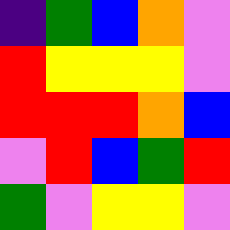[["indigo", "green", "blue", "orange", "violet"], ["red", "yellow", "yellow", "yellow", "violet"], ["red", "red", "red", "orange", "blue"], ["violet", "red", "blue", "green", "red"], ["green", "violet", "yellow", "yellow", "violet"]]